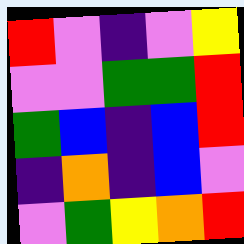[["red", "violet", "indigo", "violet", "yellow"], ["violet", "violet", "green", "green", "red"], ["green", "blue", "indigo", "blue", "red"], ["indigo", "orange", "indigo", "blue", "violet"], ["violet", "green", "yellow", "orange", "red"]]